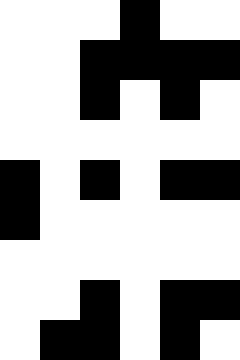[["white", "white", "white", "black", "white", "white"], ["white", "white", "black", "black", "black", "black"], ["white", "white", "black", "white", "black", "white"], ["white", "white", "white", "white", "white", "white"], ["black", "white", "black", "white", "black", "black"], ["black", "white", "white", "white", "white", "white"], ["white", "white", "white", "white", "white", "white"], ["white", "white", "black", "white", "black", "black"], ["white", "black", "black", "white", "black", "white"]]